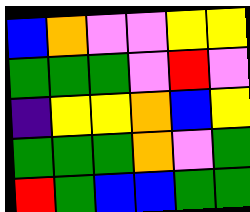[["blue", "orange", "violet", "violet", "yellow", "yellow"], ["green", "green", "green", "violet", "red", "violet"], ["indigo", "yellow", "yellow", "orange", "blue", "yellow"], ["green", "green", "green", "orange", "violet", "green"], ["red", "green", "blue", "blue", "green", "green"]]